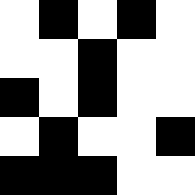[["white", "black", "white", "black", "white"], ["white", "white", "black", "white", "white"], ["black", "white", "black", "white", "white"], ["white", "black", "white", "white", "black"], ["black", "black", "black", "white", "white"]]